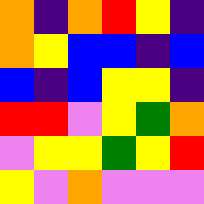[["orange", "indigo", "orange", "red", "yellow", "indigo"], ["orange", "yellow", "blue", "blue", "indigo", "blue"], ["blue", "indigo", "blue", "yellow", "yellow", "indigo"], ["red", "red", "violet", "yellow", "green", "orange"], ["violet", "yellow", "yellow", "green", "yellow", "red"], ["yellow", "violet", "orange", "violet", "violet", "violet"]]